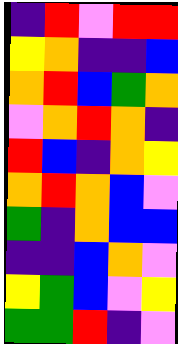[["indigo", "red", "violet", "red", "red"], ["yellow", "orange", "indigo", "indigo", "blue"], ["orange", "red", "blue", "green", "orange"], ["violet", "orange", "red", "orange", "indigo"], ["red", "blue", "indigo", "orange", "yellow"], ["orange", "red", "orange", "blue", "violet"], ["green", "indigo", "orange", "blue", "blue"], ["indigo", "indigo", "blue", "orange", "violet"], ["yellow", "green", "blue", "violet", "yellow"], ["green", "green", "red", "indigo", "violet"]]